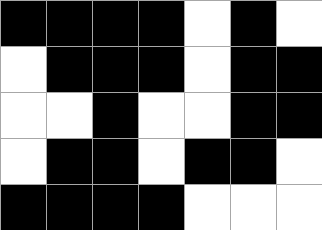[["black", "black", "black", "black", "white", "black", "white"], ["white", "black", "black", "black", "white", "black", "black"], ["white", "white", "black", "white", "white", "black", "black"], ["white", "black", "black", "white", "black", "black", "white"], ["black", "black", "black", "black", "white", "white", "white"]]